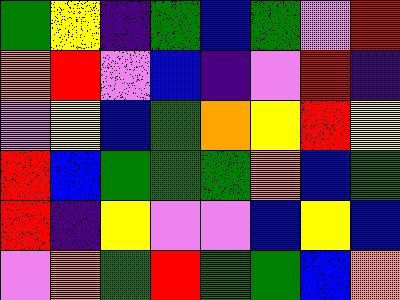[["green", "yellow", "indigo", "green", "blue", "green", "violet", "red"], ["orange", "red", "violet", "blue", "indigo", "violet", "red", "indigo"], ["violet", "yellow", "blue", "green", "orange", "yellow", "red", "yellow"], ["red", "blue", "green", "green", "green", "orange", "blue", "green"], ["red", "indigo", "yellow", "violet", "violet", "blue", "yellow", "blue"], ["violet", "orange", "green", "red", "green", "green", "blue", "orange"]]